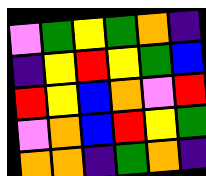[["violet", "green", "yellow", "green", "orange", "indigo"], ["indigo", "yellow", "red", "yellow", "green", "blue"], ["red", "yellow", "blue", "orange", "violet", "red"], ["violet", "orange", "blue", "red", "yellow", "green"], ["orange", "orange", "indigo", "green", "orange", "indigo"]]